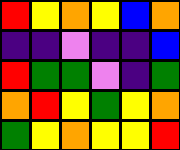[["red", "yellow", "orange", "yellow", "blue", "orange"], ["indigo", "indigo", "violet", "indigo", "indigo", "blue"], ["red", "green", "green", "violet", "indigo", "green"], ["orange", "red", "yellow", "green", "yellow", "orange"], ["green", "yellow", "orange", "yellow", "yellow", "red"]]